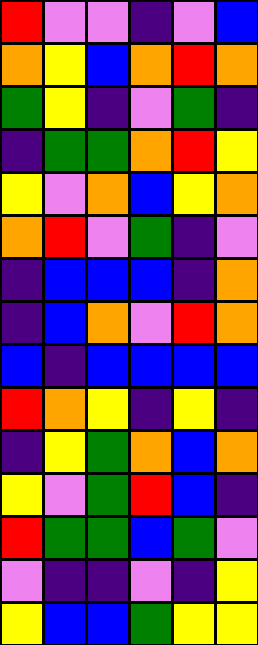[["red", "violet", "violet", "indigo", "violet", "blue"], ["orange", "yellow", "blue", "orange", "red", "orange"], ["green", "yellow", "indigo", "violet", "green", "indigo"], ["indigo", "green", "green", "orange", "red", "yellow"], ["yellow", "violet", "orange", "blue", "yellow", "orange"], ["orange", "red", "violet", "green", "indigo", "violet"], ["indigo", "blue", "blue", "blue", "indigo", "orange"], ["indigo", "blue", "orange", "violet", "red", "orange"], ["blue", "indigo", "blue", "blue", "blue", "blue"], ["red", "orange", "yellow", "indigo", "yellow", "indigo"], ["indigo", "yellow", "green", "orange", "blue", "orange"], ["yellow", "violet", "green", "red", "blue", "indigo"], ["red", "green", "green", "blue", "green", "violet"], ["violet", "indigo", "indigo", "violet", "indigo", "yellow"], ["yellow", "blue", "blue", "green", "yellow", "yellow"]]